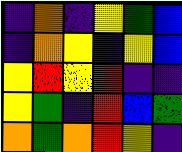[["indigo", "orange", "indigo", "yellow", "green", "blue"], ["indigo", "orange", "yellow", "indigo", "yellow", "blue"], ["yellow", "red", "yellow", "red", "indigo", "indigo"], ["yellow", "green", "indigo", "red", "blue", "green"], ["orange", "green", "orange", "red", "yellow", "indigo"]]